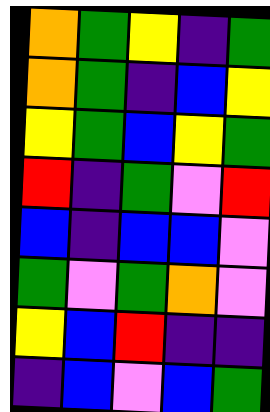[["orange", "green", "yellow", "indigo", "green"], ["orange", "green", "indigo", "blue", "yellow"], ["yellow", "green", "blue", "yellow", "green"], ["red", "indigo", "green", "violet", "red"], ["blue", "indigo", "blue", "blue", "violet"], ["green", "violet", "green", "orange", "violet"], ["yellow", "blue", "red", "indigo", "indigo"], ["indigo", "blue", "violet", "blue", "green"]]